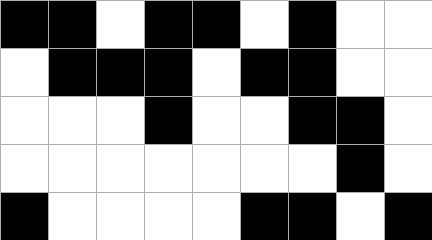[["black", "black", "white", "black", "black", "white", "black", "white", "white"], ["white", "black", "black", "black", "white", "black", "black", "white", "white"], ["white", "white", "white", "black", "white", "white", "black", "black", "white"], ["white", "white", "white", "white", "white", "white", "white", "black", "white"], ["black", "white", "white", "white", "white", "black", "black", "white", "black"]]